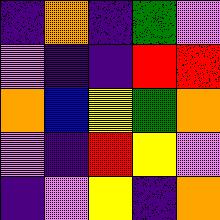[["indigo", "orange", "indigo", "green", "violet"], ["violet", "indigo", "indigo", "red", "red"], ["orange", "blue", "yellow", "green", "orange"], ["violet", "indigo", "red", "yellow", "violet"], ["indigo", "violet", "yellow", "indigo", "orange"]]